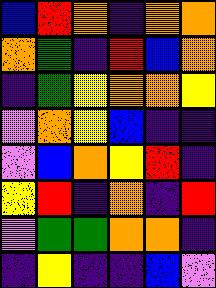[["blue", "red", "orange", "indigo", "orange", "orange"], ["orange", "green", "indigo", "red", "blue", "orange"], ["indigo", "green", "yellow", "orange", "orange", "yellow"], ["violet", "orange", "yellow", "blue", "indigo", "indigo"], ["violet", "blue", "orange", "yellow", "red", "indigo"], ["yellow", "red", "indigo", "orange", "indigo", "red"], ["violet", "green", "green", "orange", "orange", "indigo"], ["indigo", "yellow", "indigo", "indigo", "blue", "violet"]]